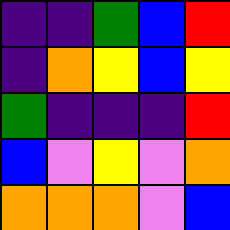[["indigo", "indigo", "green", "blue", "red"], ["indigo", "orange", "yellow", "blue", "yellow"], ["green", "indigo", "indigo", "indigo", "red"], ["blue", "violet", "yellow", "violet", "orange"], ["orange", "orange", "orange", "violet", "blue"]]